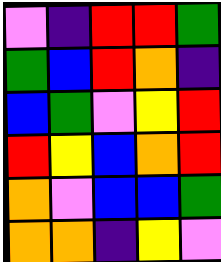[["violet", "indigo", "red", "red", "green"], ["green", "blue", "red", "orange", "indigo"], ["blue", "green", "violet", "yellow", "red"], ["red", "yellow", "blue", "orange", "red"], ["orange", "violet", "blue", "blue", "green"], ["orange", "orange", "indigo", "yellow", "violet"]]